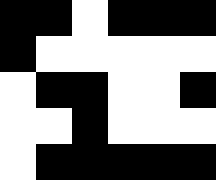[["black", "black", "white", "black", "black", "black"], ["black", "white", "white", "white", "white", "white"], ["white", "black", "black", "white", "white", "black"], ["white", "white", "black", "white", "white", "white"], ["white", "black", "black", "black", "black", "black"]]